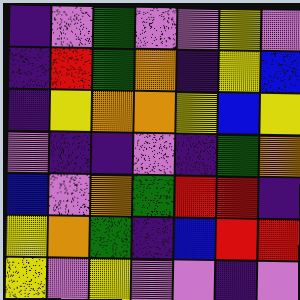[["indigo", "violet", "green", "violet", "violet", "yellow", "violet"], ["indigo", "red", "green", "orange", "indigo", "yellow", "blue"], ["indigo", "yellow", "orange", "orange", "yellow", "blue", "yellow"], ["violet", "indigo", "indigo", "violet", "indigo", "green", "orange"], ["blue", "violet", "orange", "green", "red", "red", "indigo"], ["yellow", "orange", "green", "indigo", "blue", "red", "red"], ["yellow", "violet", "yellow", "violet", "violet", "indigo", "violet"]]